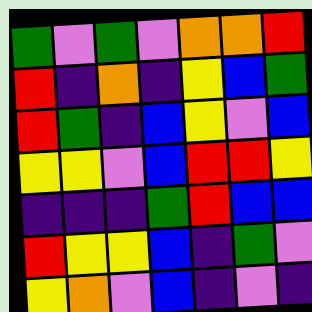[["green", "violet", "green", "violet", "orange", "orange", "red"], ["red", "indigo", "orange", "indigo", "yellow", "blue", "green"], ["red", "green", "indigo", "blue", "yellow", "violet", "blue"], ["yellow", "yellow", "violet", "blue", "red", "red", "yellow"], ["indigo", "indigo", "indigo", "green", "red", "blue", "blue"], ["red", "yellow", "yellow", "blue", "indigo", "green", "violet"], ["yellow", "orange", "violet", "blue", "indigo", "violet", "indigo"]]